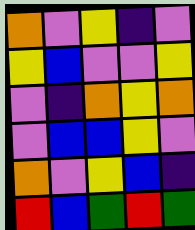[["orange", "violet", "yellow", "indigo", "violet"], ["yellow", "blue", "violet", "violet", "yellow"], ["violet", "indigo", "orange", "yellow", "orange"], ["violet", "blue", "blue", "yellow", "violet"], ["orange", "violet", "yellow", "blue", "indigo"], ["red", "blue", "green", "red", "green"]]